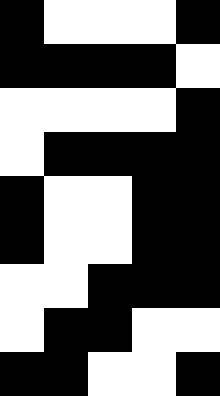[["black", "white", "white", "white", "black"], ["black", "black", "black", "black", "white"], ["white", "white", "white", "white", "black"], ["white", "black", "black", "black", "black"], ["black", "white", "white", "black", "black"], ["black", "white", "white", "black", "black"], ["white", "white", "black", "black", "black"], ["white", "black", "black", "white", "white"], ["black", "black", "white", "white", "black"]]